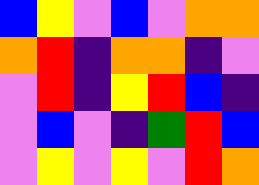[["blue", "yellow", "violet", "blue", "violet", "orange", "orange"], ["orange", "red", "indigo", "orange", "orange", "indigo", "violet"], ["violet", "red", "indigo", "yellow", "red", "blue", "indigo"], ["violet", "blue", "violet", "indigo", "green", "red", "blue"], ["violet", "yellow", "violet", "yellow", "violet", "red", "orange"]]